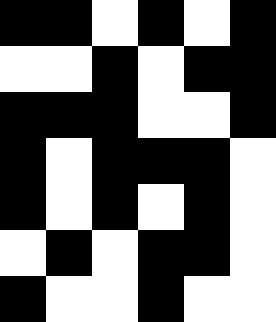[["black", "black", "white", "black", "white", "black"], ["white", "white", "black", "white", "black", "black"], ["black", "black", "black", "white", "white", "black"], ["black", "white", "black", "black", "black", "white"], ["black", "white", "black", "white", "black", "white"], ["white", "black", "white", "black", "black", "white"], ["black", "white", "white", "black", "white", "white"]]